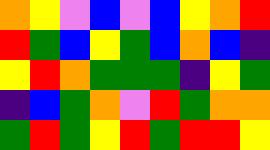[["orange", "yellow", "violet", "blue", "violet", "blue", "yellow", "orange", "red"], ["red", "green", "blue", "yellow", "green", "blue", "orange", "blue", "indigo"], ["yellow", "red", "orange", "green", "green", "green", "indigo", "yellow", "green"], ["indigo", "blue", "green", "orange", "violet", "red", "green", "orange", "orange"], ["green", "red", "green", "yellow", "red", "green", "red", "red", "yellow"]]